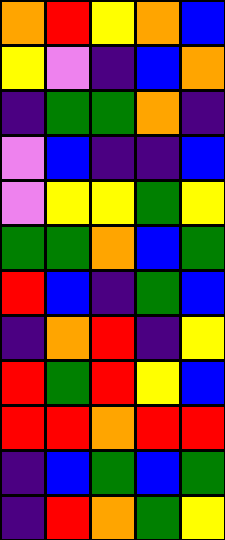[["orange", "red", "yellow", "orange", "blue"], ["yellow", "violet", "indigo", "blue", "orange"], ["indigo", "green", "green", "orange", "indigo"], ["violet", "blue", "indigo", "indigo", "blue"], ["violet", "yellow", "yellow", "green", "yellow"], ["green", "green", "orange", "blue", "green"], ["red", "blue", "indigo", "green", "blue"], ["indigo", "orange", "red", "indigo", "yellow"], ["red", "green", "red", "yellow", "blue"], ["red", "red", "orange", "red", "red"], ["indigo", "blue", "green", "blue", "green"], ["indigo", "red", "orange", "green", "yellow"]]